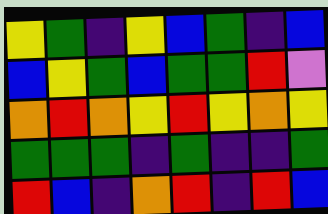[["yellow", "green", "indigo", "yellow", "blue", "green", "indigo", "blue"], ["blue", "yellow", "green", "blue", "green", "green", "red", "violet"], ["orange", "red", "orange", "yellow", "red", "yellow", "orange", "yellow"], ["green", "green", "green", "indigo", "green", "indigo", "indigo", "green"], ["red", "blue", "indigo", "orange", "red", "indigo", "red", "blue"]]